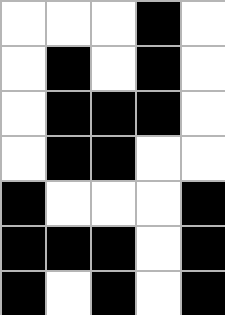[["white", "white", "white", "black", "white"], ["white", "black", "white", "black", "white"], ["white", "black", "black", "black", "white"], ["white", "black", "black", "white", "white"], ["black", "white", "white", "white", "black"], ["black", "black", "black", "white", "black"], ["black", "white", "black", "white", "black"]]